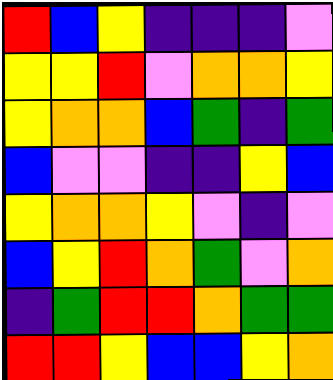[["red", "blue", "yellow", "indigo", "indigo", "indigo", "violet"], ["yellow", "yellow", "red", "violet", "orange", "orange", "yellow"], ["yellow", "orange", "orange", "blue", "green", "indigo", "green"], ["blue", "violet", "violet", "indigo", "indigo", "yellow", "blue"], ["yellow", "orange", "orange", "yellow", "violet", "indigo", "violet"], ["blue", "yellow", "red", "orange", "green", "violet", "orange"], ["indigo", "green", "red", "red", "orange", "green", "green"], ["red", "red", "yellow", "blue", "blue", "yellow", "orange"]]